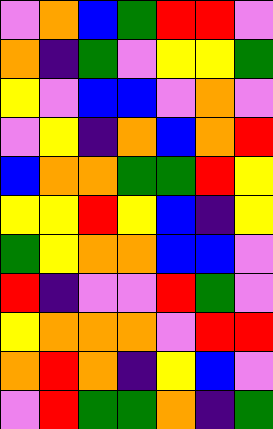[["violet", "orange", "blue", "green", "red", "red", "violet"], ["orange", "indigo", "green", "violet", "yellow", "yellow", "green"], ["yellow", "violet", "blue", "blue", "violet", "orange", "violet"], ["violet", "yellow", "indigo", "orange", "blue", "orange", "red"], ["blue", "orange", "orange", "green", "green", "red", "yellow"], ["yellow", "yellow", "red", "yellow", "blue", "indigo", "yellow"], ["green", "yellow", "orange", "orange", "blue", "blue", "violet"], ["red", "indigo", "violet", "violet", "red", "green", "violet"], ["yellow", "orange", "orange", "orange", "violet", "red", "red"], ["orange", "red", "orange", "indigo", "yellow", "blue", "violet"], ["violet", "red", "green", "green", "orange", "indigo", "green"]]